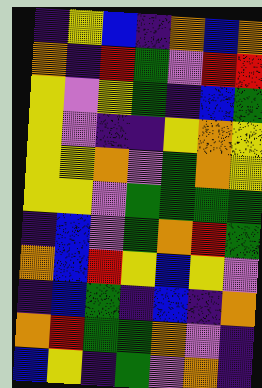[["indigo", "yellow", "blue", "indigo", "orange", "blue", "orange"], ["orange", "indigo", "red", "green", "violet", "red", "red"], ["yellow", "violet", "yellow", "green", "indigo", "blue", "green"], ["yellow", "violet", "indigo", "indigo", "yellow", "orange", "yellow"], ["yellow", "yellow", "orange", "violet", "green", "orange", "yellow"], ["yellow", "yellow", "violet", "green", "green", "green", "green"], ["indigo", "blue", "violet", "green", "orange", "red", "green"], ["orange", "blue", "red", "yellow", "blue", "yellow", "violet"], ["indigo", "blue", "green", "indigo", "blue", "indigo", "orange"], ["orange", "red", "green", "green", "orange", "violet", "indigo"], ["blue", "yellow", "indigo", "green", "violet", "orange", "indigo"]]